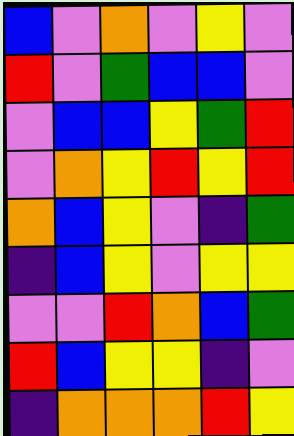[["blue", "violet", "orange", "violet", "yellow", "violet"], ["red", "violet", "green", "blue", "blue", "violet"], ["violet", "blue", "blue", "yellow", "green", "red"], ["violet", "orange", "yellow", "red", "yellow", "red"], ["orange", "blue", "yellow", "violet", "indigo", "green"], ["indigo", "blue", "yellow", "violet", "yellow", "yellow"], ["violet", "violet", "red", "orange", "blue", "green"], ["red", "blue", "yellow", "yellow", "indigo", "violet"], ["indigo", "orange", "orange", "orange", "red", "yellow"]]